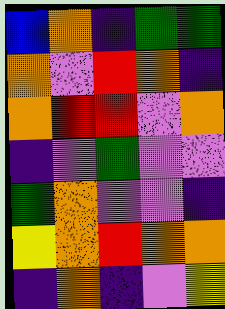[["blue", "orange", "indigo", "green", "green"], ["orange", "violet", "red", "orange", "indigo"], ["orange", "red", "red", "violet", "orange"], ["indigo", "violet", "green", "violet", "violet"], ["green", "orange", "violet", "violet", "indigo"], ["yellow", "orange", "red", "orange", "orange"], ["indigo", "orange", "indigo", "violet", "yellow"]]